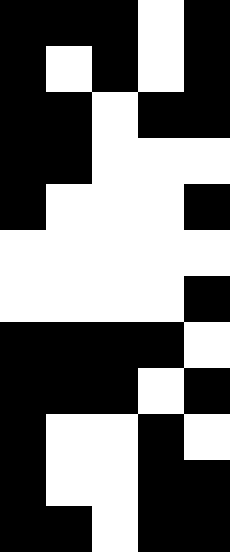[["black", "black", "black", "white", "black"], ["black", "white", "black", "white", "black"], ["black", "black", "white", "black", "black"], ["black", "black", "white", "white", "white"], ["black", "white", "white", "white", "black"], ["white", "white", "white", "white", "white"], ["white", "white", "white", "white", "black"], ["black", "black", "black", "black", "white"], ["black", "black", "black", "white", "black"], ["black", "white", "white", "black", "white"], ["black", "white", "white", "black", "black"], ["black", "black", "white", "black", "black"]]